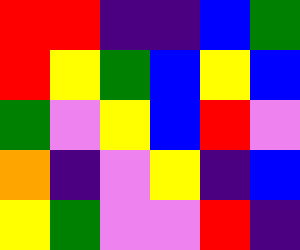[["red", "red", "indigo", "indigo", "blue", "green"], ["red", "yellow", "green", "blue", "yellow", "blue"], ["green", "violet", "yellow", "blue", "red", "violet"], ["orange", "indigo", "violet", "yellow", "indigo", "blue"], ["yellow", "green", "violet", "violet", "red", "indigo"]]